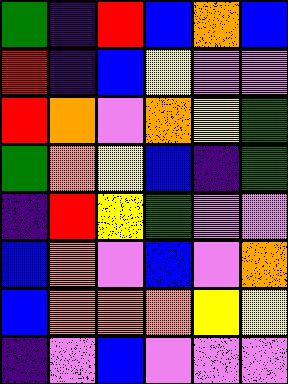[["green", "indigo", "red", "blue", "orange", "blue"], ["red", "indigo", "blue", "yellow", "violet", "violet"], ["red", "orange", "violet", "orange", "yellow", "green"], ["green", "orange", "yellow", "blue", "indigo", "green"], ["indigo", "red", "yellow", "green", "violet", "violet"], ["blue", "orange", "violet", "blue", "violet", "orange"], ["blue", "orange", "orange", "orange", "yellow", "yellow"], ["indigo", "violet", "blue", "violet", "violet", "violet"]]